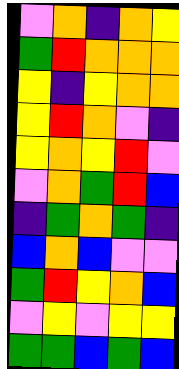[["violet", "orange", "indigo", "orange", "yellow"], ["green", "red", "orange", "orange", "orange"], ["yellow", "indigo", "yellow", "orange", "orange"], ["yellow", "red", "orange", "violet", "indigo"], ["yellow", "orange", "yellow", "red", "violet"], ["violet", "orange", "green", "red", "blue"], ["indigo", "green", "orange", "green", "indigo"], ["blue", "orange", "blue", "violet", "violet"], ["green", "red", "yellow", "orange", "blue"], ["violet", "yellow", "violet", "yellow", "yellow"], ["green", "green", "blue", "green", "blue"]]